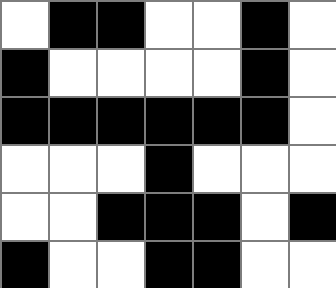[["white", "black", "black", "white", "white", "black", "white"], ["black", "white", "white", "white", "white", "black", "white"], ["black", "black", "black", "black", "black", "black", "white"], ["white", "white", "white", "black", "white", "white", "white"], ["white", "white", "black", "black", "black", "white", "black"], ["black", "white", "white", "black", "black", "white", "white"]]